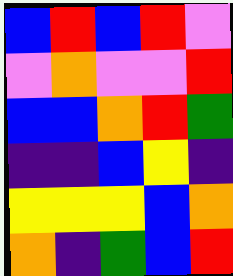[["blue", "red", "blue", "red", "violet"], ["violet", "orange", "violet", "violet", "red"], ["blue", "blue", "orange", "red", "green"], ["indigo", "indigo", "blue", "yellow", "indigo"], ["yellow", "yellow", "yellow", "blue", "orange"], ["orange", "indigo", "green", "blue", "red"]]